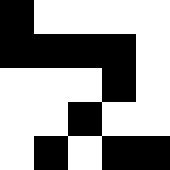[["black", "white", "white", "white", "white"], ["black", "black", "black", "black", "white"], ["white", "white", "white", "black", "white"], ["white", "white", "black", "white", "white"], ["white", "black", "white", "black", "black"]]